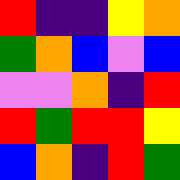[["red", "indigo", "indigo", "yellow", "orange"], ["green", "orange", "blue", "violet", "blue"], ["violet", "violet", "orange", "indigo", "red"], ["red", "green", "red", "red", "yellow"], ["blue", "orange", "indigo", "red", "green"]]